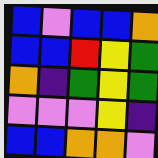[["blue", "violet", "blue", "blue", "orange"], ["blue", "blue", "red", "yellow", "green"], ["orange", "indigo", "green", "yellow", "green"], ["violet", "violet", "violet", "yellow", "indigo"], ["blue", "blue", "orange", "orange", "violet"]]